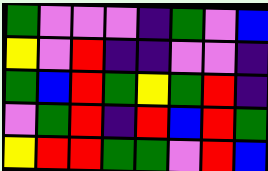[["green", "violet", "violet", "violet", "indigo", "green", "violet", "blue"], ["yellow", "violet", "red", "indigo", "indigo", "violet", "violet", "indigo"], ["green", "blue", "red", "green", "yellow", "green", "red", "indigo"], ["violet", "green", "red", "indigo", "red", "blue", "red", "green"], ["yellow", "red", "red", "green", "green", "violet", "red", "blue"]]